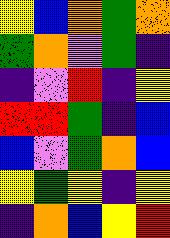[["yellow", "blue", "orange", "green", "orange"], ["green", "orange", "violet", "green", "indigo"], ["indigo", "violet", "red", "indigo", "yellow"], ["red", "red", "green", "indigo", "blue"], ["blue", "violet", "green", "orange", "blue"], ["yellow", "green", "yellow", "indigo", "yellow"], ["indigo", "orange", "blue", "yellow", "red"]]